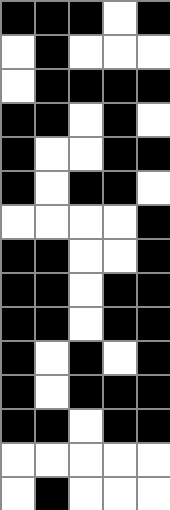[["black", "black", "black", "white", "black"], ["white", "black", "white", "white", "white"], ["white", "black", "black", "black", "black"], ["black", "black", "white", "black", "white"], ["black", "white", "white", "black", "black"], ["black", "white", "black", "black", "white"], ["white", "white", "white", "white", "black"], ["black", "black", "white", "white", "black"], ["black", "black", "white", "black", "black"], ["black", "black", "white", "black", "black"], ["black", "white", "black", "white", "black"], ["black", "white", "black", "black", "black"], ["black", "black", "white", "black", "black"], ["white", "white", "white", "white", "white"], ["white", "black", "white", "white", "white"]]